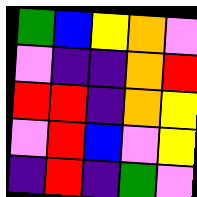[["green", "blue", "yellow", "orange", "violet"], ["violet", "indigo", "indigo", "orange", "red"], ["red", "red", "indigo", "orange", "yellow"], ["violet", "red", "blue", "violet", "yellow"], ["indigo", "red", "indigo", "green", "violet"]]